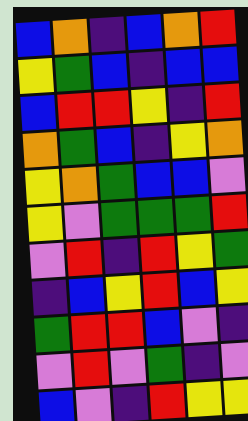[["blue", "orange", "indigo", "blue", "orange", "red"], ["yellow", "green", "blue", "indigo", "blue", "blue"], ["blue", "red", "red", "yellow", "indigo", "red"], ["orange", "green", "blue", "indigo", "yellow", "orange"], ["yellow", "orange", "green", "blue", "blue", "violet"], ["yellow", "violet", "green", "green", "green", "red"], ["violet", "red", "indigo", "red", "yellow", "green"], ["indigo", "blue", "yellow", "red", "blue", "yellow"], ["green", "red", "red", "blue", "violet", "indigo"], ["violet", "red", "violet", "green", "indigo", "violet"], ["blue", "violet", "indigo", "red", "yellow", "yellow"]]